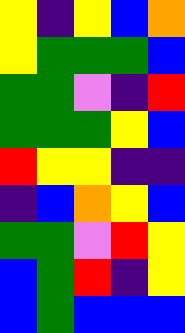[["yellow", "indigo", "yellow", "blue", "orange"], ["yellow", "green", "green", "green", "blue"], ["green", "green", "violet", "indigo", "red"], ["green", "green", "green", "yellow", "blue"], ["red", "yellow", "yellow", "indigo", "indigo"], ["indigo", "blue", "orange", "yellow", "blue"], ["green", "green", "violet", "red", "yellow"], ["blue", "green", "red", "indigo", "yellow"], ["blue", "green", "blue", "blue", "blue"]]